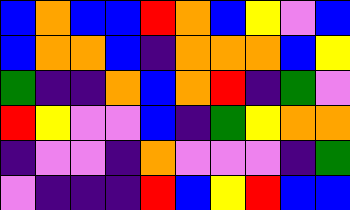[["blue", "orange", "blue", "blue", "red", "orange", "blue", "yellow", "violet", "blue"], ["blue", "orange", "orange", "blue", "indigo", "orange", "orange", "orange", "blue", "yellow"], ["green", "indigo", "indigo", "orange", "blue", "orange", "red", "indigo", "green", "violet"], ["red", "yellow", "violet", "violet", "blue", "indigo", "green", "yellow", "orange", "orange"], ["indigo", "violet", "violet", "indigo", "orange", "violet", "violet", "violet", "indigo", "green"], ["violet", "indigo", "indigo", "indigo", "red", "blue", "yellow", "red", "blue", "blue"]]